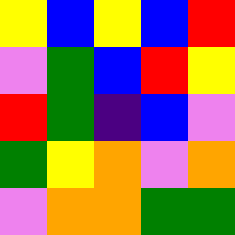[["yellow", "blue", "yellow", "blue", "red"], ["violet", "green", "blue", "red", "yellow"], ["red", "green", "indigo", "blue", "violet"], ["green", "yellow", "orange", "violet", "orange"], ["violet", "orange", "orange", "green", "green"]]